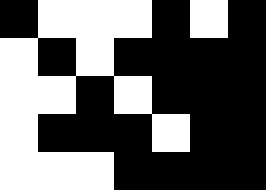[["black", "white", "white", "white", "black", "white", "black"], ["white", "black", "white", "black", "black", "black", "black"], ["white", "white", "black", "white", "black", "black", "black"], ["white", "black", "black", "black", "white", "black", "black"], ["white", "white", "white", "black", "black", "black", "black"]]